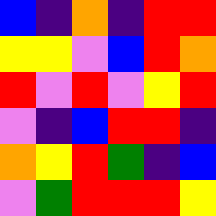[["blue", "indigo", "orange", "indigo", "red", "red"], ["yellow", "yellow", "violet", "blue", "red", "orange"], ["red", "violet", "red", "violet", "yellow", "red"], ["violet", "indigo", "blue", "red", "red", "indigo"], ["orange", "yellow", "red", "green", "indigo", "blue"], ["violet", "green", "red", "red", "red", "yellow"]]